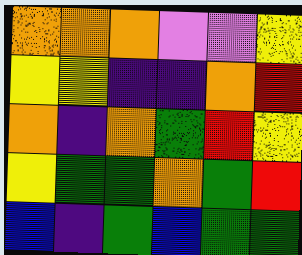[["orange", "orange", "orange", "violet", "violet", "yellow"], ["yellow", "yellow", "indigo", "indigo", "orange", "red"], ["orange", "indigo", "orange", "green", "red", "yellow"], ["yellow", "green", "green", "orange", "green", "red"], ["blue", "indigo", "green", "blue", "green", "green"]]